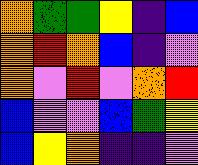[["orange", "green", "green", "yellow", "indigo", "blue"], ["orange", "red", "orange", "blue", "indigo", "violet"], ["orange", "violet", "red", "violet", "orange", "red"], ["blue", "violet", "violet", "blue", "green", "yellow"], ["blue", "yellow", "orange", "indigo", "indigo", "violet"]]